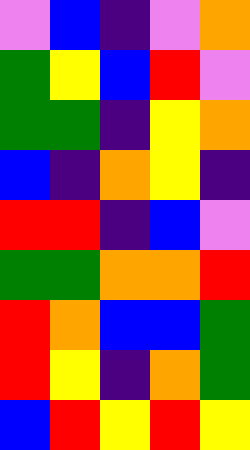[["violet", "blue", "indigo", "violet", "orange"], ["green", "yellow", "blue", "red", "violet"], ["green", "green", "indigo", "yellow", "orange"], ["blue", "indigo", "orange", "yellow", "indigo"], ["red", "red", "indigo", "blue", "violet"], ["green", "green", "orange", "orange", "red"], ["red", "orange", "blue", "blue", "green"], ["red", "yellow", "indigo", "orange", "green"], ["blue", "red", "yellow", "red", "yellow"]]